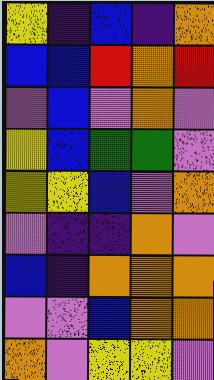[["yellow", "indigo", "blue", "indigo", "orange"], ["blue", "blue", "red", "orange", "red"], ["violet", "blue", "violet", "orange", "violet"], ["yellow", "blue", "green", "green", "violet"], ["yellow", "yellow", "blue", "violet", "orange"], ["violet", "indigo", "indigo", "orange", "violet"], ["blue", "indigo", "orange", "orange", "orange"], ["violet", "violet", "blue", "orange", "orange"], ["orange", "violet", "yellow", "yellow", "violet"]]